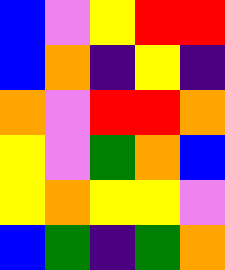[["blue", "violet", "yellow", "red", "red"], ["blue", "orange", "indigo", "yellow", "indigo"], ["orange", "violet", "red", "red", "orange"], ["yellow", "violet", "green", "orange", "blue"], ["yellow", "orange", "yellow", "yellow", "violet"], ["blue", "green", "indigo", "green", "orange"]]